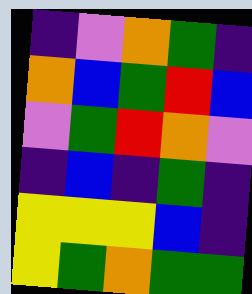[["indigo", "violet", "orange", "green", "indigo"], ["orange", "blue", "green", "red", "blue"], ["violet", "green", "red", "orange", "violet"], ["indigo", "blue", "indigo", "green", "indigo"], ["yellow", "yellow", "yellow", "blue", "indigo"], ["yellow", "green", "orange", "green", "green"]]